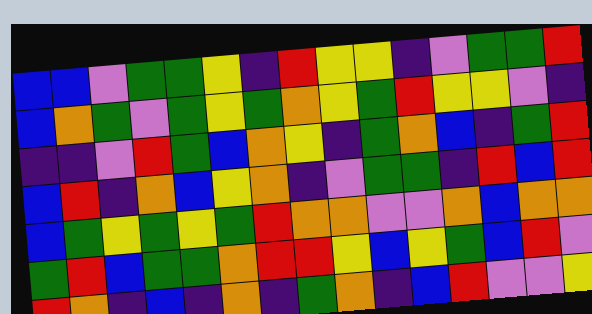[["blue", "blue", "violet", "green", "green", "yellow", "indigo", "red", "yellow", "yellow", "indigo", "violet", "green", "green", "red"], ["blue", "orange", "green", "violet", "green", "yellow", "green", "orange", "yellow", "green", "red", "yellow", "yellow", "violet", "indigo"], ["indigo", "indigo", "violet", "red", "green", "blue", "orange", "yellow", "indigo", "green", "orange", "blue", "indigo", "green", "red"], ["blue", "red", "indigo", "orange", "blue", "yellow", "orange", "indigo", "violet", "green", "green", "indigo", "red", "blue", "red"], ["blue", "green", "yellow", "green", "yellow", "green", "red", "orange", "orange", "violet", "violet", "orange", "blue", "orange", "orange"], ["green", "red", "blue", "green", "green", "orange", "red", "red", "yellow", "blue", "yellow", "green", "blue", "red", "violet"], ["red", "orange", "indigo", "blue", "indigo", "orange", "indigo", "green", "orange", "indigo", "blue", "red", "violet", "violet", "yellow"]]